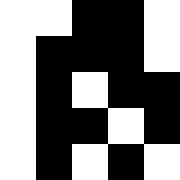[["white", "white", "black", "black", "white"], ["white", "black", "black", "black", "white"], ["white", "black", "white", "black", "black"], ["white", "black", "black", "white", "black"], ["white", "black", "white", "black", "white"]]